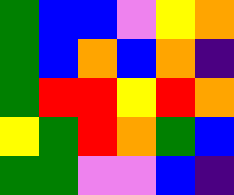[["green", "blue", "blue", "violet", "yellow", "orange"], ["green", "blue", "orange", "blue", "orange", "indigo"], ["green", "red", "red", "yellow", "red", "orange"], ["yellow", "green", "red", "orange", "green", "blue"], ["green", "green", "violet", "violet", "blue", "indigo"]]